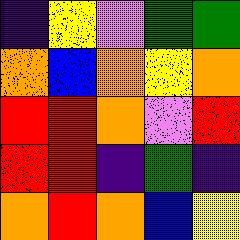[["indigo", "yellow", "violet", "green", "green"], ["orange", "blue", "orange", "yellow", "orange"], ["red", "red", "orange", "violet", "red"], ["red", "red", "indigo", "green", "indigo"], ["orange", "red", "orange", "blue", "yellow"]]